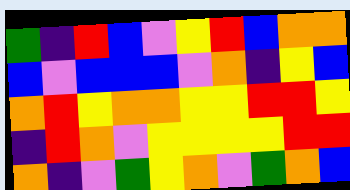[["green", "indigo", "red", "blue", "violet", "yellow", "red", "blue", "orange", "orange"], ["blue", "violet", "blue", "blue", "blue", "violet", "orange", "indigo", "yellow", "blue"], ["orange", "red", "yellow", "orange", "orange", "yellow", "yellow", "red", "red", "yellow"], ["indigo", "red", "orange", "violet", "yellow", "yellow", "yellow", "yellow", "red", "red"], ["orange", "indigo", "violet", "green", "yellow", "orange", "violet", "green", "orange", "blue"]]